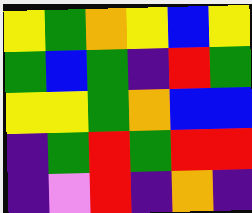[["yellow", "green", "orange", "yellow", "blue", "yellow"], ["green", "blue", "green", "indigo", "red", "green"], ["yellow", "yellow", "green", "orange", "blue", "blue"], ["indigo", "green", "red", "green", "red", "red"], ["indigo", "violet", "red", "indigo", "orange", "indigo"]]